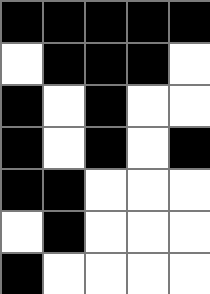[["black", "black", "black", "black", "black"], ["white", "black", "black", "black", "white"], ["black", "white", "black", "white", "white"], ["black", "white", "black", "white", "black"], ["black", "black", "white", "white", "white"], ["white", "black", "white", "white", "white"], ["black", "white", "white", "white", "white"]]